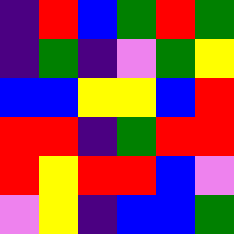[["indigo", "red", "blue", "green", "red", "green"], ["indigo", "green", "indigo", "violet", "green", "yellow"], ["blue", "blue", "yellow", "yellow", "blue", "red"], ["red", "red", "indigo", "green", "red", "red"], ["red", "yellow", "red", "red", "blue", "violet"], ["violet", "yellow", "indigo", "blue", "blue", "green"]]